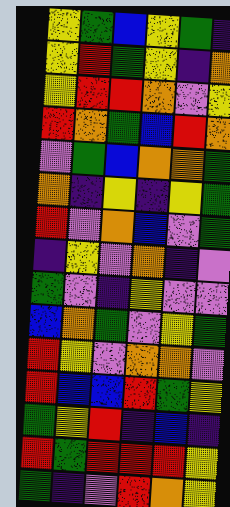[["yellow", "green", "blue", "yellow", "green", "indigo"], ["yellow", "red", "green", "yellow", "indigo", "orange"], ["yellow", "red", "red", "orange", "violet", "yellow"], ["red", "orange", "green", "blue", "red", "orange"], ["violet", "green", "blue", "orange", "orange", "green"], ["orange", "indigo", "yellow", "indigo", "yellow", "green"], ["red", "violet", "orange", "blue", "violet", "green"], ["indigo", "yellow", "violet", "orange", "indigo", "violet"], ["green", "violet", "indigo", "yellow", "violet", "violet"], ["blue", "orange", "green", "violet", "yellow", "green"], ["red", "yellow", "violet", "orange", "orange", "violet"], ["red", "blue", "blue", "red", "green", "yellow"], ["green", "yellow", "red", "indigo", "blue", "indigo"], ["red", "green", "red", "red", "red", "yellow"], ["green", "indigo", "violet", "red", "orange", "yellow"]]